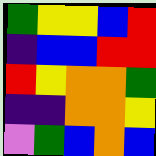[["green", "yellow", "yellow", "blue", "red"], ["indigo", "blue", "blue", "red", "red"], ["red", "yellow", "orange", "orange", "green"], ["indigo", "indigo", "orange", "orange", "yellow"], ["violet", "green", "blue", "orange", "blue"]]